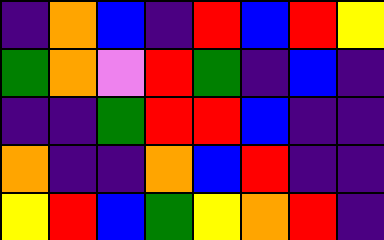[["indigo", "orange", "blue", "indigo", "red", "blue", "red", "yellow"], ["green", "orange", "violet", "red", "green", "indigo", "blue", "indigo"], ["indigo", "indigo", "green", "red", "red", "blue", "indigo", "indigo"], ["orange", "indigo", "indigo", "orange", "blue", "red", "indigo", "indigo"], ["yellow", "red", "blue", "green", "yellow", "orange", "red", "indigo"]]